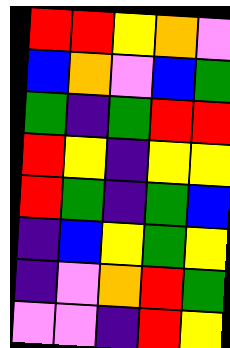[["red", "red", "yellow", "orange", "violet"], ["blue", "orange", "violet", "blue", "green"], ["green", "indigo", "green", "red", "red"], ["red", "yellow", "indigo", "yellow", "yellow"], ["red", "green", "indigo", "green", "blue"], ["indigo", "blue", "yellow", "green", "yellow"], ["indigo", "violet", "orange", "red", "green"], ["violet", "violet", "indigo", "red", "yellow"]]